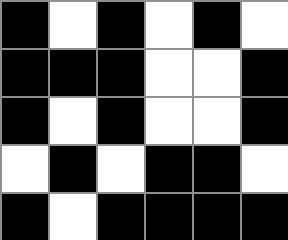[["black", "white", "black", "white", "black", "white"], ["black", "black", "black", "white", "white", "black"], ["black", "white", "black", "white", "white", "black"], ["white", "black", "white", "black", "black", "white"], ["black", "white", "black", "black", "black", "black"]]